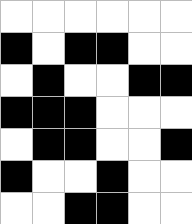[["white", "white", "white", "white", "white", "white"], ["black", "white", "black", "black", "white", "white"], ["white", "black", "white", "white", "black", "black"], ["black", "black", "black", "white", "white", "white"], ["white", "black", "black", "white", "white", "black"], ["black", "white", "white", "black", "white", "white"], ["white", "white", "black", "black", "white", "white"]]